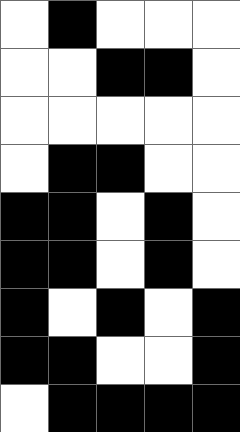[["white", "black", "white", "white", "white"], ["white", "white", "black", "black", "white"], ["white", "white", "white", "white", "white"], ["white", "black", "black", "white", "white"], ["black", "black", "white", "black", "white"], ["black", "black", "white", "black", "white"], ["black", "white", "black", "white", "black"], ["black", "black", "white", "white", "black"], ["white", "black", "black", "black", "black"]]